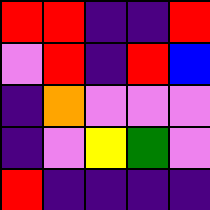[["red", "red", "indigo", "indigo", "red"], ["violet", "red", "indigo", "red", "blue"], ["indigo", "orange", "violet", "violet", "violet"], ["indigo", "violet", "yellow", "green", "violet"], ["red", "indigo", "indigo", "indigo", "indigo"]]